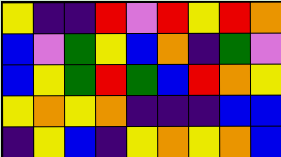[["yellow", "indigo", "indigo", "red", "violet", "red", "yellow", "red", "orange"], ["blue", "violet", "green", "yellow", "blue", "orange", "indigo", "green", "violet"], ["blue", "yellow", "green", "red", "green", "blue", "red", "orange", "yellow"], ["yellow", "orange", "yellow", "orange", "indigo", "indigo", "indigo", "blue", "blue"], ["indigo", "yellow", "blue", "indigo", "yellow", "orange", "yellow", "orange", "blue"]]